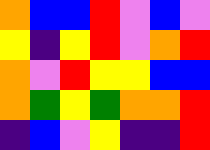[["orange", "blue", "blue", "red", "violet", "blue", "violet"], ["yellow", "indigo", "yellow", "red", "violet", "orange", "red"], ["orange", "violet", "red", "yellow", "yellow", "blue", "blue"], ["orange", "green", "yellow", "green", "orange", "orange", "red"], ["indigo", "blue", "violet", "yellow", "indigo", "indigo", "red"]]